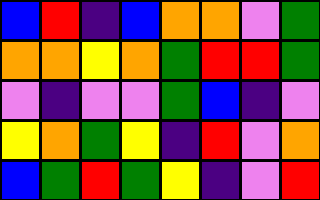[["blue", "red", "indigo", "blue", "orange", "orange", "violet", "green"], ["orange", "orange", "yellow", "orange", "green", "red", "red", "green"], ["violet", "indigo", "violet", "violet", "green", "blue", "indigo", "violet"], ["yellow", "orange", "green", "yellow", "indigo", "red", "violet", "orange"], ["blue", "green", "red", "green", "yellow", "indigo", "violet", "red"]]